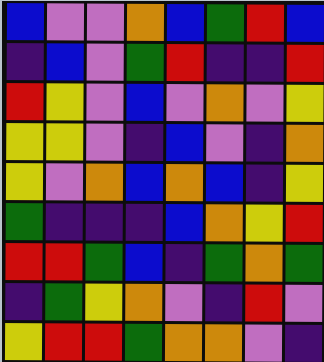[["blue", "violet", "violet", "orange", "blue", "green", "red", "blue"], ["indigo", "blue", "violet", "green", "red", "indigo", "indigo", "red"], ["red", "yellow", "violet", "blue", "violet", "orange", "violet", "yellow"], ["yellow", "yellow", "violet", "indigo", "blue", "violet", "indigo", "orange"], ["yellow", "violet", "orange", "blue", "orange", "blue", "indigo", "yellow"], ["green", "indigo", "indigo", "indigo", "blue", "orange", "yellow", "red"], ["red", "red", "green", "blue", "indigo", "green", "orange", "green"], ["indigo", "green", "yellow", "orange", "violet", "indigo", "red", "violet"], ["yellow", "red", "red", "green", "orange", "orange", "violet", "indigo"]]